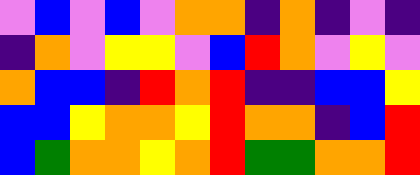[["violet", "blue", "violet", "blue", "violet", "orange", "orange", "indigo", "orange", "indigo", "violet", "indigo"], ["indigo", "orange", "violet", "yellow", "yellow", "violet", "blue", "red", "orange", "violet", "yellow", "violet"], ["orange", "blue", "blue", "indigo", "red", "orange", "red", "indigo", "indigo", "blue", "blue", "yellow"], ["blue", "blue", "yellow", "orange", "orange", "yellow", "red", "orange", "orange", "indigo", "blue", "red"], ["blue", "green", "orange", "orange", "yellow", "orange", "red", "green", "green", "orange", "orange", "red"]]